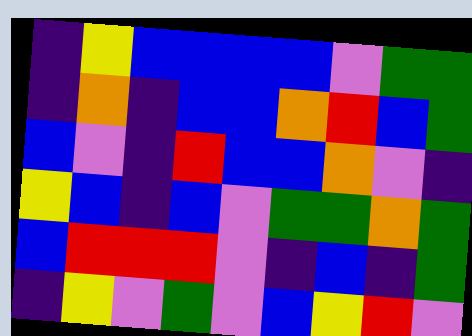[["indigo", "yellow", "blue", "blue", "blue", "blue", "violet", "green", "green"], ["indigo", "orange", "indigo", "blue", "blue", "orange", "red", "blue", "green"], ["blue", "violet", "indigo", "red", "blue", "blue", "orange", "violet", "indigo"], ["yellow", "blue", "indigo", "blue", "violet", "green", "green", "orange", "green"], ["blue", "red", "red", "red", "violet", "indigo", "blue", "indigo", "green"], ["indigo", "yellow", "violet", "green", "violet", "blue", "yellow", "red", "violet"]]